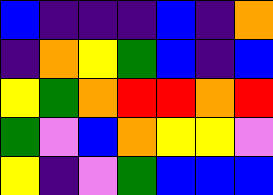[["blue", "indigo", "indigo", "indigo", "blue", "indigo", "orange"], ["indigo", "orange", "yellow", "green", "blue", "indigo", "blue"], ["yellow", "green", "orange", "red", "red", "orange", "red"], ["green", "violet", "blue", "orange", "yellow", "yellow", "violet"], ["yellow", "indigo", "violet", "green", "blue", "blue", "blue"]]